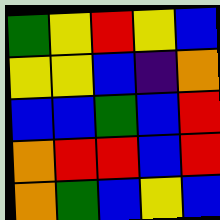[["green", "yellow", "red", "yellow", "blue"], ["yellow", "yellow", "blue", "indigo", "orange"], ["blue", "blue", "green", "blue", "red"], ["orange", "red", "red", "blue", "red"], ["orange", "green", "blue", "yellow", "blue"]]